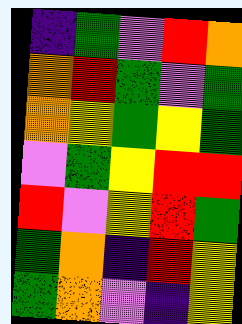[["indigo", "green", "violet", "red", "orange"], ["orange", "red", "green", "violet", "green"], ["orange", "yellow", "green", "yellow", "green"], ["violet", "green", "yellow", "red", "red"], ["red", "violet", "yellow", "red", "green"], ["green", "orange", "indigo", "red", "yellow"], ["green", "orange", "violet", "indigo", "yellow"]]